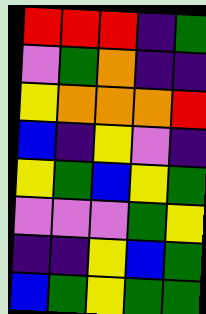[["red", "red", "red", "indigo", "green"], ["violet", "green", "orange", "indigo", "indigo"], ["yellow", "orange", "orange", "orange", "red"], ["blue", "indigo", "yellow", "violet", "indigo"], ["yellow", "green", "blue", "yellow", "green"], ["violet", "violet", "violet", "green", "yellow"], ["indigo", "indigo", "yellow", "blue", "green"], ["blue", "green", "yellow", "green", "green"]]